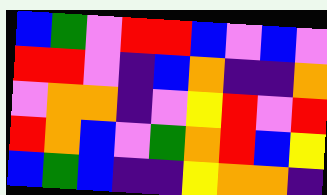[["blue", "green", "violet", "red", "red", "blue", "violet", "blue", "violet"], ["red", "red", "violet", "indigo", "blue", "orange", "indigo", "indigo", "orange"], ["violet", "orange", "orange", "indigo", "violet", "yellow", "red", "violet", "red"], ["red", "orange", "blue", "violet", "green", "orange", "red", "blue", "yellow"], ["blue", "green", "blue", "indigo", "indigo", "yellow", "orange", "orange", "indigo"]]